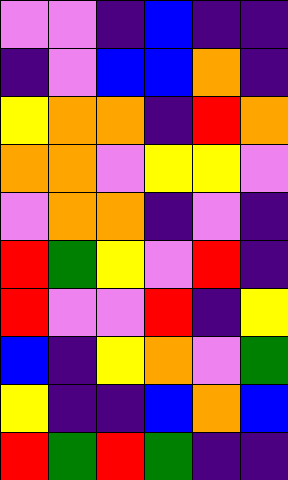[["violet", "violet", "indigo", "blue", "indigo", "indigo"], ["indigo", "violet", "blue", "blue", "orange", "indigo"], ["yellow", "orange", "orange", "indigo", "red", "orange"], ["orange", "orange", "violet", "yellow", "yellow", "violet"], ["violet", "orange", "orange", "indigo", "violet", "indigo"], ["red", "green", "yellow", "violet", "red", "indigo"], ["red", "violet", "violet", "red", "indigo", "yellow"], ["blue", "indigo", "yellow", "orange", "violet", "green"], ["yellow", "indigo", "indigo", "blue", "orange", "blue"], ["red", "green", "red", "green", "indigo", "indigo"]]